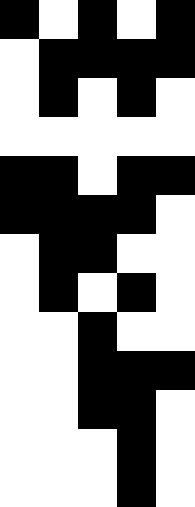[["black", "white", "black", "white", "black"], ["white", "black", "black", "black", "black"], ["white", "black", "white", "black", "white"], ["white", "white", "white", "white", "white"], ["black", "black", "white", "black", "black"], ["black", "black", "black", "black", "white"], ["white", "black", "black", "white", "white"], ["white", "black", "white", "black", "white"], ["white", "white", "black", "white", "white"], ["white", "white", "black", "black", "black"], ["white", "white", "black", "black", "white"], ["white", "white", "white", "black", "white"], ["white", "white", "white", "black", "white"]]